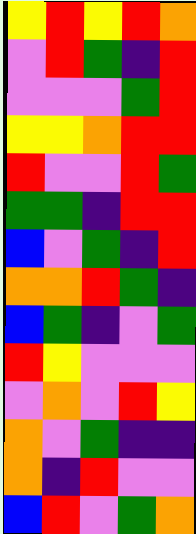[["yellow", "red", "yellow", "red", "orange"], ["violet", "red", "green", "indigo", "red"], ["violet", "violet", "violet", "green", "red"], ["yellow", "yellow", "orange", "red", "red"], ["red", "violet", "violet", "red", "green"], ["green", "green", "indigo", "red", "red"], ["blue", "violet", "green", "indigo", "red"], ["orange", "orange", "red", "green", "indigo"], ["blue", "green", "indigo", "violet", "green"], ["red", "yellow", "violet", "violet", "violet"], ["violet", "orange", "violet", "red", "yellow"], ["orange", "violet", "green", "indigo", "indigo"], ["orange", "indigo", "red", "violet", "violet"], ["blue", "red", "violet", "green", "orange"]]